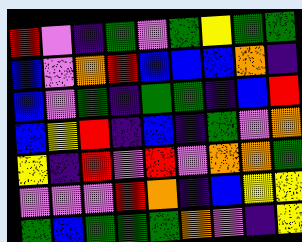[["red", "violet", "indigo", "green", "violet", "green", "yellow", "green", "green"], ["blue", "violet", "orange", "red", "blue", "blue", "blue", "orange", "indigo"], ["blue", "violet", "green", "indigo", "green", "green", "indigo", "blue", "red"], ["blue", "yellow", "red", "indigo", "blue", "indigo", "green", "violet", "orange"], ["yellow", "indigo", "red", "violet", "red", "violet", "orange", "orange", "green"], ["violet", "violet", "violet", "red", "orange", "indigo", "blue", "yellow", "yellow"], ["green", "blue", "green", "green", "green", "orange", "violet", "indigo", "yellow"]]